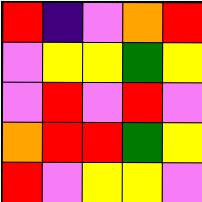[["red", "indigo", "violet", "orange", "red"], ["violet", "yellow", "yellow", "green", "yellow"], ["violet", "red", "violet", "red", "violet"], ["orange", "red", "red", "green", "yellow"], ["red", "violet", "yellow", "yellow", "violet"]]